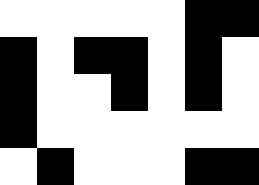[["white", "white", "white", "white", "white", "black", "black"], ["black", "white", "black", "black", "white", "black", "white"], ["black", "white", "white", "black", "white", "black", "white"], ["black", "white", "white", "white", "white", "white", "white"], ["white", "black", "white", "white", "white", "black", "black"]]